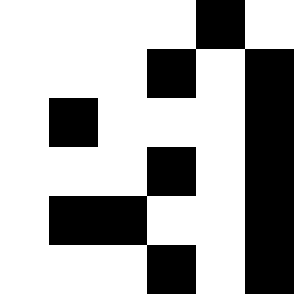[["white", "white", "white", "white", "black", "white"], ["white", "white", "white", "black", "white", "black"], ["white", "black", "white", "white", "white", "black"], ["white", "white", "white", "black", "white", "black"], ["white", "black", "black", "white", "white", "black"], ["white", "white", "white", "black", "white", "black"]]